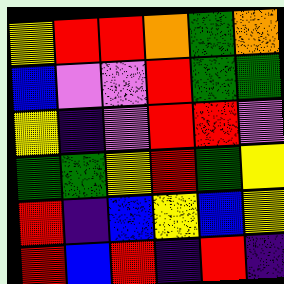[["yellow", "red", "red", "orange", "green", "orange"], ["blue", "violet", "violet", "red", "green", "green"], ["yellow", "indigo", "violet", "red", "red", "violet"], ["green", "green", "yellow", "red", "green", "yellow"], ["red", "indigo", "blue", "yellow", "blue", "yellow"], ["red", "blue", "red", "indigo", "red", "indigo"]]